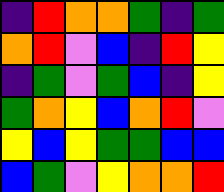[["indigo", "red", "orange", "orange", "green", "indigo", "green"], ["orange", "red", "violet", "blue", "indigo", "red", "yellow"], ["indigo", "green", "violet", "green", "blue", "indigo", "yellow"], ["green", "orange", "yellow", "blue", "orange", "red", "violet"], ["yellow", "blue", "yellow", "green", "green", "blue", "blue"], ["blue", "green", "violet", "yellow", "orange", "orange", "red"]]